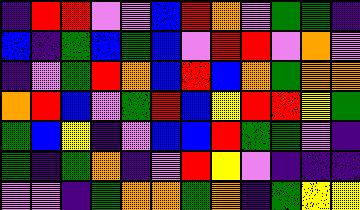[["indigo", "red", "red", "violet", "violet", "blue", "red", "orange", "violet", "green", "green", "indigo"], ["blue", "indigo", "green", "blue", "green", "blue", "violet", "red", "red", "violet", "orange", "violet"], ["indigo", "violet", "green", "red", "orange", "blue", "red", "blue", "orange", "green", "orange", "orange"], ["orange", "red", "blue", "violet", "green", "red", "blue", "yellow", "red", "red", "yellow", "green"], ["green", "blue", "yellow", "indigo", "violet", "blue", "blue", "red", "green", "green", "violet", "indigo"], ["green", "indigo", "green", "orange", "indigo", "violet", "red", "yellow", "violet", "indigo", "indigo", "indigo"], ["violet", "violet", "indigo", "green", "orange", "orange", "green", "orange", "indigo", "green", "yellow", "yellow"]]